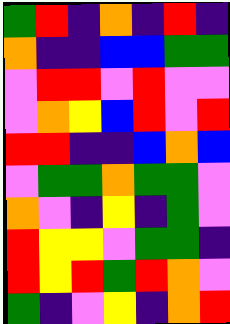[["green", "red", "indigo", "orange", "indigo", "red", "indigo"], ["orange", "indigo", "indigo", "blue", "blue", "green", "green"], ["violet", "red", "red", "violet", "red", "violet", "violet"], ["violet", "orange", "yellow", "blue", "red", "violet", "red"], ["red", "red", "indigo", "indigo", "blue", "orange", "blue"], ["violet", "green", "green", "orange", "green", "green", "violet"], ["orange", "violet", "indigo", "yellow", "indigo", "green", "violet"], ["red", "yellow", "yellow", "violet", "green", "green", "indigo"], ["red", "yellow", "red", "green", "red", "orange", "violet"], ["green", "indigo", "violet", "yellow", "indigo", "orange", "red"]]